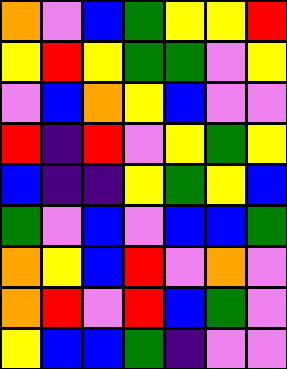[["orange", "violet", "blue", "green", "yellow", "yellow", "red"], ["yellow", "red", "yellow", "green", "green", "violet", "yellow"], ["violet", "blue", "orange", "yellow", "blue", "violet", "violet"], ["red", "indigo", "red", "violet", "yellow", "green", "yellow"], ["blue", "indigo", "indigo", "yellow", "green", "yellow", "blue"], ["green", "violet", "blue", "violet", "blue", "blue", "green"], ["orange", "yellow", "blue", "red", "violet", "orange", "violet"], ["orange", "red", "violet", "red", "blue", "green", "violet"], ["yellow", "blue", "blue", "green", "indigo", "violet", "violet"]]